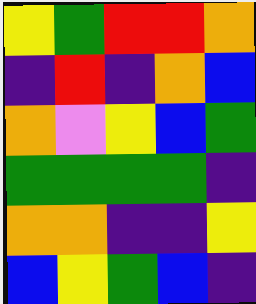[["yellow", "green", "red", "red", "orange"], ["indigo", "red", "indigo", "orange", "blue"], ["orange", "violet", "yellow", "blue", "green"], ["green", "green", "green", "green", "indigo"], ["orange", "orange", "indigo", "indigo", "yellow"], ["blue", "yellow", "green", "blue", "indigo"]]